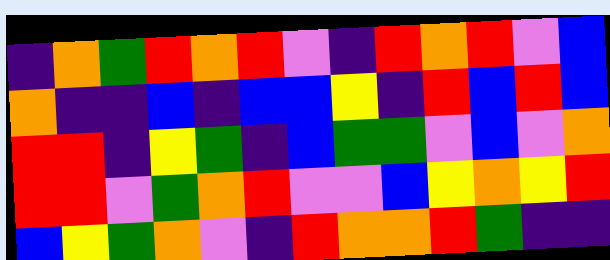[["indigo", "orange", "green", "red", "orange", "red", "violet", "indigo", "red", "orange", "red", "violet", "blue"], ["orange", "indigo", "indigo", "blue", "indigo", "blue", "blue", "yellow", "indigo", "red", "blue", "red", "blue"], ["red", "red", "indigo", "yellow", "green", "indigo", "blue", "green", "green", "violet", "blue", "violet", "orange"], ["red", "red", "violet", "green", "orange", "red", "violet", "violet", "blue", "yellow", "orange", "yellow", "red"], ["blue", "yellow", "green", "orange", "violet", "indigo", "red", "orange", "orange", "red", "green", "indigo", "indigo"]]